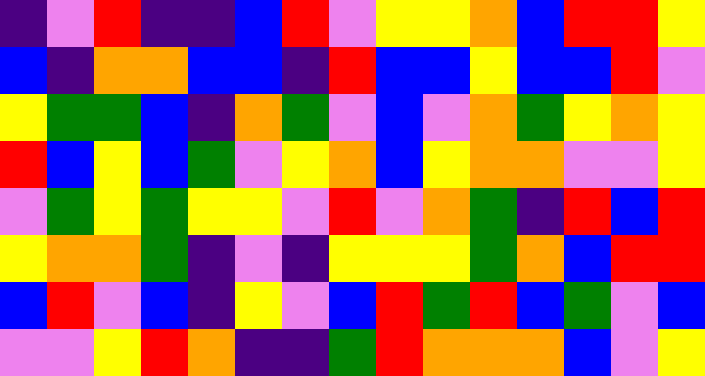[["indigo", "violet", "red", "indigo", "indigo", "blue", "red", "violet", "yellow", "yellow", "orange", "blue", "red", "red", "yellow"], ["blue", "indigo", "orange", "orange", "blue", "blue", "indigo", "red", "blue", "blue", "yellow", "blue", "blue", "red", "violet"], ["yellow", "green", "green", "blue", "indigo", "orange", "green", "violet", "blue", "violet", "orange", "green", "yellow", "orange", "yellow"], ["red", "blue", "yellow", "blue", "green", "violet", "yellow", "orange", "blue", "yellow", "orange", "orange", "violet", "violet", "yellow"], ["violet", "green", "yellow", "green", "yellow", "yellow", "violet", "red", "violet", "orange", "green", "indigo", "red", "blue", "red"], ["yellow", "orange", "orange", "green", "indigo", "violet", "indigo", "yellow", "yellow", "yellow", "green", "orange", "blue", "red", "red"], ["blue", "red", "violet", "blue", "indigo", "yellow", "violet", "blue", "red", "green", "red", "blue", "green", "violet", "blue"], ["violet", "violet", "yellow", "red", "orange", "indigo", "indigo", "green", "red", "orange", "orange", "orange", "blue", "violet", "yellow"]]